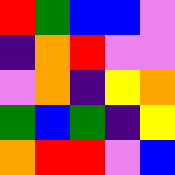[["red", "green", "blue", "blue", "violet"], ["indigo", "orange", "red", "violet", "violet"], ["violet", "orange", "indigo", "yellow", "orange"], ["green", "blue", "green", "indigo", "yellow"], ["orange", "red", "red", "violet", "blue"]]